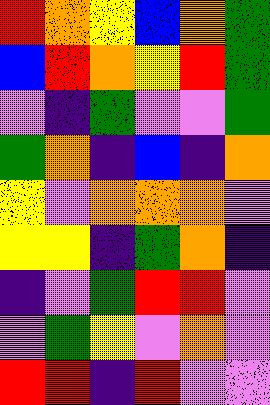[["red", "orange", "yellow", "blue", "orange", "green"], ["blue", "red", "orange", "yellow", "red", "green"], ["violet", "indigo", "green", "violet", "violet", "green"], ["green", "orange", "indigo", "blue", "indigo", "orange"], ["yellow", "violet", "orange", "orange", "orange", "violet"], ["yellow", "yellow", "indigo", "green", "orange", "indigo"], ["indigo", "violet", "green", "red", "red", "violet"], ["violet", "green", "yellow", "violet", "orange", "violet"], ["red", "red", "indigo", "red", "violet", "violet"]]